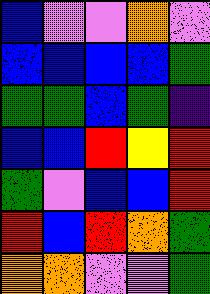[["blue", "violet", "violet", "orange", "violet"], ["blue", "blue", "blue", "blue", "green"], ["green", "green", "blue", "green", "indigo"], ["blue", "blue", "red", "yellow", "red"], ["green", "violet", "blue", "blue", "red"], ["red", "blue", "red", "orange", "green"], ["orange", "orange", "violet", "violet", "green"]]